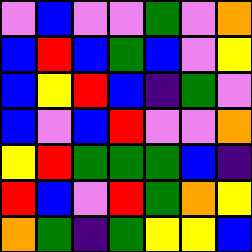[["violet", "blue", "violet", "violet", "green", "violet", "orange"], ["blue", "red", "blue", "green", "blue", "violet", "yellow"], ["blue", "yellow", "red", "blue", "indigo", "green", "violet"], ["blue", "violet", "blue", "red", "violet", "violet", "orange"], ["yellow", "red", "green", "green", "green", "blue", "indigo"], ["red", "blue", "violet", "red", "green", "orange", "yellow"], ["orange", "green", "indigo", "green", "yellow", "yellow", "blue"]]